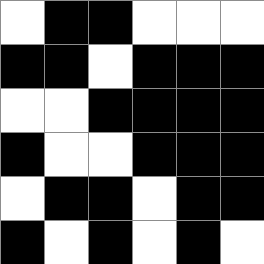[["white", "black", "black", "white", "white", "white"], ["black", "black", "white", "black", "black", "black"], ["white", "white", "black", "black", "black", "black"], ["black", "white", "white", "black", "black", "black"], ["white", "black", "black", "white", "black", "black"], ["black", "white", "black", "white", "black", "white"]]